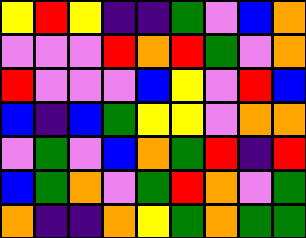[["yellow", "red", "yellow", "indigo", "indigo", "green", "violet", "blue", "orange"], ["violet", "violet", "violet", "red", "orange", "red", "green", "violet", "orange"], ["red", "violet", "violet", "violet", "blue", "yellow", "violet", "red", "blue"], ["blue", "indigo", "blue", "green", "yellow", "yellow", "violet", "orange", "orange"], ["violet", "green", "violet", "blue", "orange", "green", "red", "indigo", "red"], ["blue", "green", "orange", "violet", "green", "red", "orange", "violet", "green"], ["orange", "indigo", "indigo", "orange", "yellow", "green", "orange", "green", "green"]]